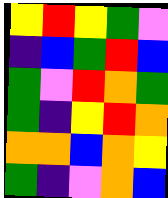[["yellow", "red", "yellow", "green", "violet"], ["indigo", "blue", "green", "red", "blue"], ["green", "violet", "red", "orange", "green"], ["green", "indigo", "yellow", "red", "orange"], ["orange", "orange", "blue", "orange", "yellow"], ["green", "indigo", "violet", "orange", "blue"]]